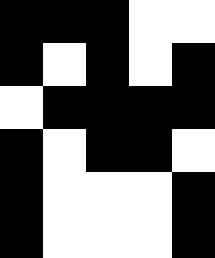[["black", "black", "black", "white", "white"], ["black", "white", "black", "white", "black"], ["white", "black", "black", "black", "black"], ["black", "white", "black", "black", "white"], ["black", "white", "white", "white", "black"], ["black", "white", "white", "white", "black"]]